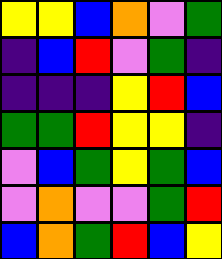[["yellow", "yellow", "blue", "orange", "violet", "green"], ["indigo", "blue", "red", "violet", "green", "indigo"], ["indigo", "indigo", "indigo", "yellow", "red", "blue"], ["green", "green", "red", "yellow", "yellow", "indigo"], ["violet", "blue", "green", "yellow", "green", "blue"], ["violet", "orange", "violet", "violet", "green", "red"], ["blue", "orange", "green", "red", "blue", "yellow"]]